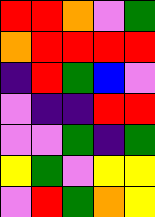[["red", "red", "orange", "violet", "green"], ["orange", "red", "red", "red", "red"], ["indigo", "red", "green", "blue", "violet"], ["violet", "indigo", "indigo", "red", "red"], ["violet", "violet", "green", "indigo", "green"], ["yellow", "green", "violet", "yellow", "yellow"], ["violet", "red", "green", "orange", "yellow"]]